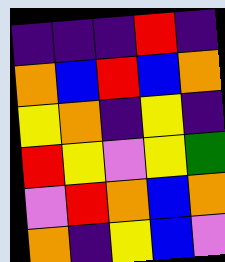[["indigo", "indigo", "indigo", "red", "indigo"], ["orange", "blue", "red", "blue", "orange"], ["yellow", "orange", "indigo", "yellow", "indigo"], ["red", "yellow", "violet", "yellow", "green"], ["violet", "red", "orange", "blue", "orange"], ["orange", "indigo", "yellow", "blue", "violet"]]